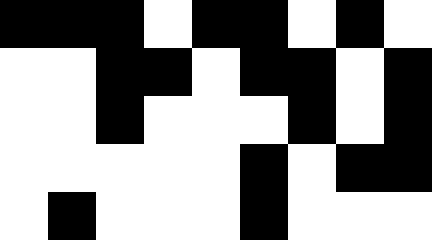[["black", "black", "black", "white", "black", "black", "white", "black", "white"], ["white", "white", "black", "black", "white", "black", "black", "white", "black"], ["white", "white", "black", "white", "white", "white", "black", "white", "black"], ["white", "white", "white", "white", "white", "black", "white", "black", "black"], ["white", "black", "white", "white", "white", "black", "white", "white", "white"]]